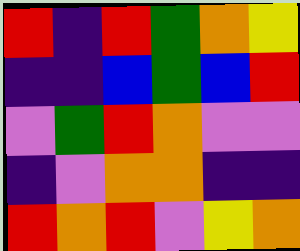[["red", "indigo", "red", "green", "orange", "yellow"], ["indigo", "indigo", "blue", "green", "blue", "red"], ["violet", "green", "red", "orange", "violet", "violet"], ["indigo", "violet", "orange", "orange", "indigo", "indigo"], ["red", "orange", "red", "violet", "yellow", "orange"]]